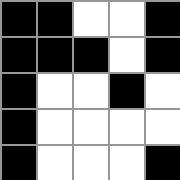[["black", "black", "white", "white", "black"], ["black", "black", "black", "white", "black"], ["black", "white", "white", "black", "white"], ["black", "white", "white", "white", "white"], ["black", "white", "white", "white", "black"]]